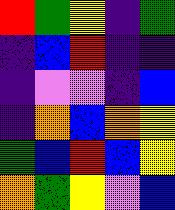[["red", "green", "yellow", "indigo", "green"], ["indigo", "blue", "red", "indigo", "indigo"], ["indigo", "violet", "violet", "indigo", "blue"], ["indigo", "orange", "blue", "orange", "yellow"], ["green", "blue", "red", "blue", "yellow"], ["orange", "green", "yellow", "violet", "blue"]]